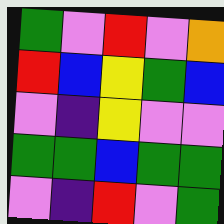[["green", "violet", "red", "violet", "orange"], ["red", "blue", "yellow", "green", "blue"], ["violet", "indigo", "yellow", "violet", "violet"], ["green", "green", "blue", "green", "green"], ["violet", "indigo", "red", "violet", "green"]]